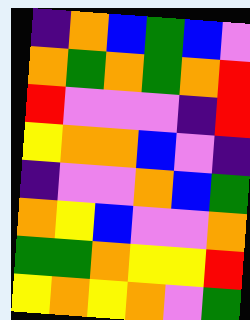[["indigo", "orange", "blue", "green", "blue", "violet"], ["orange", "green", "orange", "green", "orange", "red"], ["red", "violet", "violet", "violet", "indigo", "red"], ["yellow", "orange", "orange", "blue", "violet", "indigo"], ["indigo", "violet", "violet", "orange", "blue", "green"], ["orange", "yellow", "blue", "violet", "violet", "orange"], ["green", "green", "orange", "yellow", "yellow", "red"], ["yellow", "orange", "yellow", "orange", "violet", "green"]]